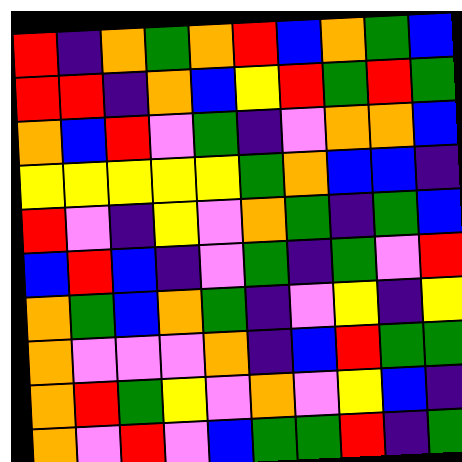[["red", "indigo", "orange", "green", "orange", "red", "blue", "orange", "green", "blue"], ["red", "red", "indigo", "orange", "blue", "yellow", "red", "green", "red", "green"], ["orange", "blue", "red", "violet", "green", "indigo", "violet", "orange", "orange", "blue"], ["yellow", "yellow", "yellow", "yellow", "yellow", "green", "orange", "blue", "blue", "indigo"], ["red", "violet", "indigo", "yellow", "violet", "orange", "green", "indigo", "green", "blue"], ["blue", "red", "blue", "indigo", "violet", "green", "indigo", "green", "violet", "red"], ["orange", "green", "blue", "orange", "green", "indigo", "violet", "yellow", "indigo", "yellow"], ["orange", "violet", "violet", "violet", "orange", "indigo", "blue", "red", "green", "green"], ["orange", "red", "green", "yellow", "violet", "orange", "violet", "yellow", "blue", "indigo"], ["orange", "violet", "red", "violet", "blue", "green", "green", "red", "indigo", "green"]]